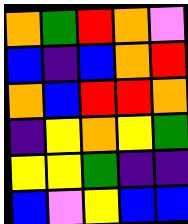[["orange", "green", "red", "orange", "violet"], ["blue", "indigo", "blue", "orange", "red"], ["orange", "blue", "red", "red", "orange"], ["indigo", "yellow", "orange", "yellow", "green"], ["yellow", "yellow", "green", "indigo", "indigo"], ["blue", "violet", "yellow", "blue", "blue"]]